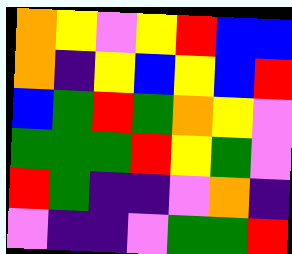[["orange", "yellow", "violet", "yellow", "red", "blue", "blue"], ["orange", "indigo", "yellow", "blue", "yellow", "blue", "red"], ["blue", "green", "red", "green", "orange", "yellow", "violet"], ["green", "green", "green", "red", "yellow", "green", "violet"], ["red", "green", "indigo", "indigo", "violet", "orange", "indigo"], ["violet", "indigo", "indigo", "violet", "green", "green", "red"]]